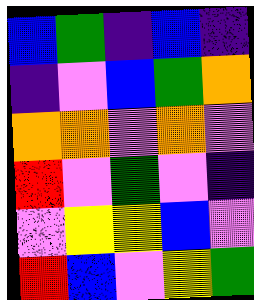[["blue", "green", "indigo", "blue", "indigo"], ["indigo", "violet", "blue", "green", "orange"], ["orange", "orange", "violet", "orange", "violet"], ["red", "violet", "green", "violet", "indigo"], ["violet", "yellow", "yellow", "blue", "violet"], ["red", "blue", "violet", "yellow", "green"]]